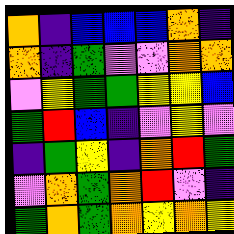[["orange", "indigo", "blue", "blue", "blue", "orange", "indigo"], ["orange", "indigo", "green", "violet", "violet", "orange", "orange"], ["violet", "yellow", "green", "green", "yellow", "yellow", "blue"], ["green", "red", "blue", "indigo", "violet", "yellow", "violet"], ["indigo", "green", "yellow", "indigo", "orange", "red", "green"], ["violet", "orange", "green", "orange", "red", "violet", "indigo"], ["green", "orange", "green", "orange", "yellow", "orange", "yellow"]]